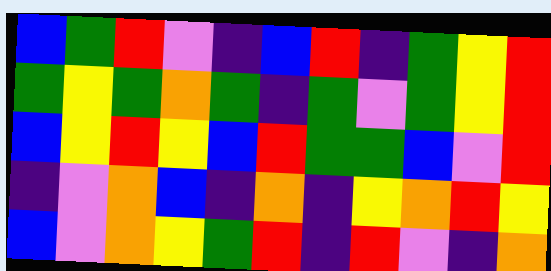[["blue", "green", "red", "violet", "indigo", "blue", "red", "indigo", "green", "yellow", "red"], ["green", "yellow", "green", "orange", "green", "indigo", "green", "violet", "green", "yellow", "red"], ["blue", "yellow", "red", "yellow", "blue", "red", "green", "green", "blue", "violet", "red"], ["indigo", "violet", "orange", "blue", "indigo", "orange", "indigo", "yellow", "orange", "red", "yellow"], ["blue", "violet", "orange", "yellow", "green", "red", "indigo", "red", "violet", "indigo", "orange"]]